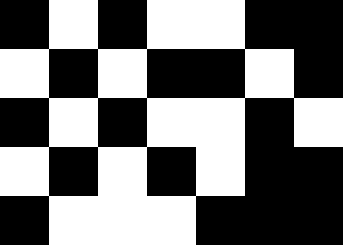[["black", "white", "black", "white", "white", "black", "black"], ["white", "black", "white", "black", "black", "white", "black"], ["black", "white", "black", "white", "white", "black", "white"], ["white", "black", "white", "black", "white", "black", "black"], ["black", "white", "white", "white", "black", "black", "black"]]